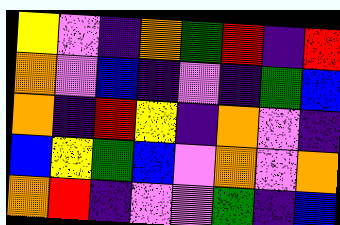[["yellow", "violet", "indigo", "orange", "green", "red", "indigo", "red"], ["orange", "violet", "blue", "indigo", "violet", "indigo", "green", "blue"], ["orange", "indigo", "red", "yellow", "indigo", "orange", "violet", "indigo"], ["blue", "yellow", "green", "blue", "violet", "orange", "violet", "orange"], ["orange", "red", "indigo", "violet", "violet", "green", "indigo", "blue"]]